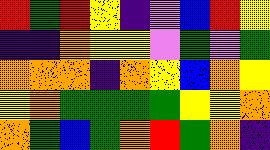[["red", "green", "red", "yellow", "indigo", "violet", "blue", "red", "yellow"], ["indigo", "indigo", "orange", "yellow", "yellow", "violet", "green", "violet", "green"], ["orange", "orange", "orange", "indigo", "orange", "yellow", "blue", "orange", "yellow"], ["yellow", "orange", "green", "green", "green", "green", "yellow", "yellow", "orange"], ["orange", "green", "blue", "green", "orange", "red", "green", "orange", "indigo"]]